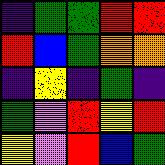[["indigo", "green", "green", "red", "red"], ["red", "blue", "green", "orange", "orange"], ["indigo", "yellow", "indigo", "green", "indigo"], ["green", "violet", "red", "yellow", "red"], ["yellow", "violet", "red", "blue", "green"]]